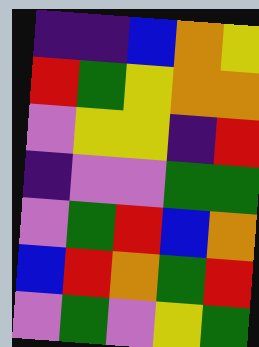[["indigo", "indigo", "blue", "orange", "yellow"], ["red", "green", "yellow", "orange", "orange"], ["violet", "yellow", "yellow", "indigo", "red"], ["indigo", "violet", "violet", "green", "green"], ["violet", "green", "red", "blue", "orange"], ["blue", "red", "orange", "green", "red"], ["violet", "green", "violet", "yellow", "green"]]